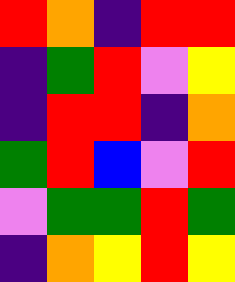[["red", "orange", "indigo", "red", "red"], ["indigo", "green", "red", "violet", "yellow"], ["indigo", "red", "red", "indigo", "orange"], ["green", "red", "blue", "violet", "red"], ["violet", "green", "green", "red", "green"], ["indigo", "orange", "yellow", "red", "yellow"]]